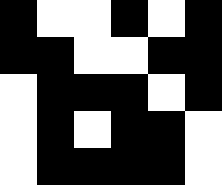[["black", "white", "white", "black", "white", "black"], ["black", "black", "white", "white", "black", "black"], ["white", "black", "black", "black", "white", "black"], ["white", "black", "white", "black", "black", "white"], ["white", "black", "black", "black", "black", "white"]]